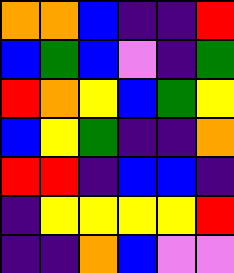[["orange", "orange", "blue", "indigo", "indigo", "red"], ["blue", "green", "blue", "violet", "indigo", "green"], ["red", "orange", "yellow", "blue", "green", "yellow"], ["blue", "yellow", "green", "indigo", "indigo", "orange"], ["red", "red", "indigo", "blue", "blue", "indigo"], ["indigo", "yellow", "yellow", "yellow", "yellow", "red"], ["indigo", "indigo", "orange", "blue", "violet", "violet"]]